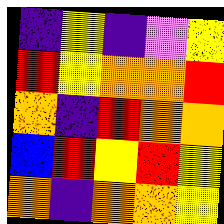[["indigo", "yellow", "indigo", "violet", "yellow"], ["red", "yellow", "orange", "orange", "red"], ["orange", "indigo", "red", "orange", "orange"], ["blue", "red", "yellow", "red", "yellow"], ["orange", "indigo", "orange", "orange", "yellow"]]